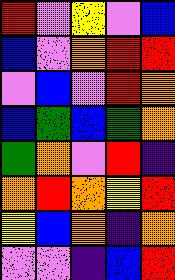[["red", "violet", "yellow", "violet", "blue"], ["blue", "violet", "orange", "red", "red"], ["violet", "blue", "violet", "red", "orange"], ["blue", "green", "blue", "green", "orange"], ["green", "orange", "violet", "red", "indigo"], ["orange", "red", "orange", "yellow", "red"], ["yellow", "blue", "orange", "indigo", "orange"], ["violet", "violet", "indigo", "blue", "red"]]